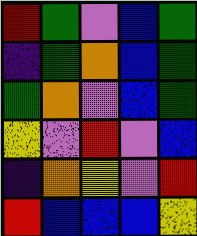[["red", "green", "violet", "blue", "green"], ["indigo", "green", "orange", "blue", "green"], ["green", "orange", "violet", "blue", "green"], ["yellow", "violet", "red", "violet", "blue"], ["indigo", "orange", "yellow", "violet", "red"], ["red", "blue", "blue", "blue", "yellow"]]